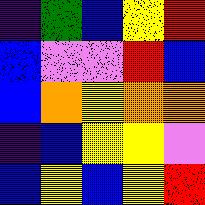[["indigo", "green", "blue", "yellow", "red"], ["blue", "violet", "violet", "red", "blue"], ["blue", "orange", "yellow", "orange", "orange"], ["indigo", "blue", "yellow", "yellow", "violet"], ["blue", "yellow", "blue", "yellow", "red"]]